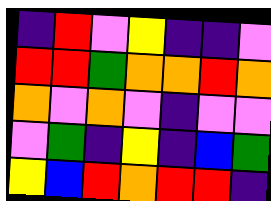[["indigo", "red", "violet", "yellow", "indigo", "indigo", "violet"], ["red", "red", "green", "orange", "orange", "red", "orange"], ["orange", "violet", "orange", "violet", "indigo", "violet", "violet"], ["violet", "green", "indigo", "yellow", "indigo", "blue", "green"], ["yellow", "blue", "red", "orange", "red", "red", "indigo"]]